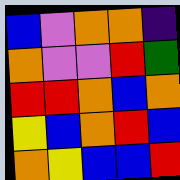[["blue", "violet", "orange", "orange", "indigo"], ["orange", "violet", "violet", "red", "green"], ["red", "red", "orange", "blue", "orange"], ["yellow", "blue", "orange", "red", "blue"], ["orange", "yellow", "blue", "blue", "red"]]